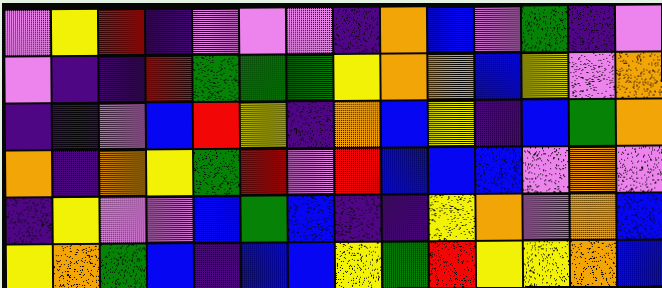[["violet", "yellow", "red", "indigo", "violet", "violet", "violet", "indigo", "orange", "blue", "violet", "green", "indigo", "violet"], ["violet", "indigo", "indigo", "red", "green", "green", "green", "yellow", "orange", "orange", "blue", "yellow", "violet", "orange"], ["indigo", "indigo", "violet", "blue", "red", "yellow", "indigo", "orange", "blue", "yellow", "indigo", "blue", "green", "orange"], ["orange", "indigo", "orange", "yellow", "green", "red", "violet", "red", "blue", "blue", "blue", "violet", "orange", "violet"], ["indigo", "yellow", "violet", "violet", "blue", "green", "blue", "indigo", "indigo", "yellow", "orange", "violet", "orange", "blue"], ["yellow", "orange", "green", "blue", "indigo", "blue", "blue", "yellow", "green", "red", "yellow", "yellow", "orange", "blue"]]